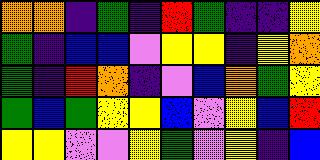[["orange", "orange", "indigo", "green", "indigo", "red", "green", "indigo", "indigo", "yellow"], ["green", "indigo", "blue", "blue", "violet", "yellow", "yellow", "indigo", "yellow", "orange"], ["green", "indigo", "red", "orange", "indigo", "violet", "blue", "orange", "green", "yellow"], ["green", "blue", "green", "yellow", "yellow", "blue", "violet", "yellow", "blue", "red"], ["yellow", "yellow", "violet", "violet", "yellow", "green", "violet", "yellow", "indigo", "blue"]]